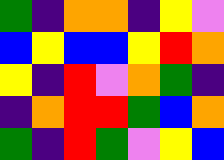[["green", "indigo", "orange", "orange", "indigo", "yellow", "violet"], ["blue", "yellow", "blue", "blue", "yellow", "red", "orange"], ["yellow", "indigo", "red", "violet", "orange", "green", "indigo"], ["indigo", "orange", "red", "red", "green", "blue", "orange"], ["green", "indigo", "red", "green", "violet", "yellow", "blue"]]